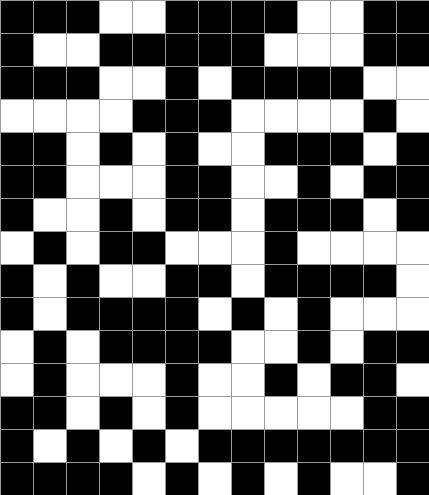[["black", "black", "black", "white", "white", "black", "black", "black", "black", "white", "white", "black", "black"], ["black", "white", "white", "black", "black", "black", "black", "black", "white", "white", "white", "black", "black"], ["black", "black", "black", "white", "white", "black", "white", "black", "black", "black", "black", "white", "white"], ["white", "white", "white", "white", "black", "black", "black", "white", "white", "white", "white", "black", "white"], ["black", "black", "white", "black", "white", "black", "white", "white", "black", "black", "black", "white", "black"], ["black", "black", "white", "white", "white", "black", "black", "white", "white", "black", "white", "black", "black"], ["black", "white", "white", "black", "white", "black", "black", "white", "black", "black", "black", "white", "black"], ["white", "black", "white", "black", "black", "white", "white", "white", "black", "white", "white", "white", "white"], ["black", "white", "black", "white", "white", "black", "black", "white", "black", "black", "black", "black", "white"], ["black", "white", "black", "black", "black", "black", "white", "black", "white", "black", "white", "white", "white"], ["white", "black", "white", "black", "black", "black", "black", "white", "white", "black", "white", "black", "black"], ["white", "black", "white", "white", "white", "black", "white", "white", "black", "white", "black", "black", "white"], ["black", "black", "white", "black", "white", "black", "white", "white", "white", "white", "white", "black", "black"], ["black", "white", "black", "white", "black", "white", "black", "black", "black", "black", "black", "black", "black"], ["black", "black", "black", "black", "white", "black", "white", "black", "white", "black", "white", "white", "black"]]